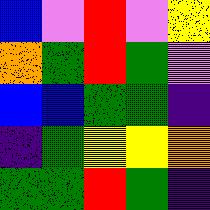[["blue", "violet", "red", "violet", "yellow"], ["orange", "green", "red", "green", "violet"], ["blue", "blue", "green", "green", "indigo"], ["indigo", "green", "yellow", "yellow", "orange"], ["green", "green", "red", "green", "indigo"]]